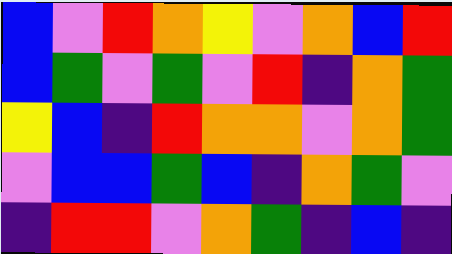[["blue", "violet", "red", "orange", "yellow", "violet", "orange", "blue", "red"], ["blue", "green", "violet", "green", "violet", "red", "indigo", "orange", "green"], ["yellow", "blue", "indigo", "red", "orange", "orange", "violet", "orange", "green"], ["violet", "blue", "blue", "green", "blue", "indigo", "orange", "green", "violet"], ["indigo", "red", "red", "violet", "orange", "green", "indigo", "blue", "indigo"]]